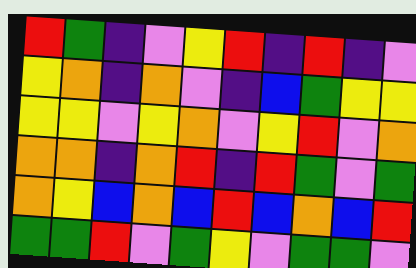[["red", "green", "indigo", "violet", "yellow", "red", "indigo", "red", "indigo", "violet"], ["yellow", "orange", "indigo", "orange", "violet", "indigo", "blue", "green", "yellow", "yellow"], ["yellow", "yellow", "violet", "yellow", "orange", "violet", "yellow", "red", "violet", "orange"], ["orange", "orange", "indigo", "orange", "red", "indigo", "red", "green", "violet", "green"], ["orange", "yellow", "blue", "orange", "blue", "red", "blue", "orange", "blue", "red"], ["green", "green", "red", "violet", "green", "yellow", "violet", "green", "green", "violet"]]